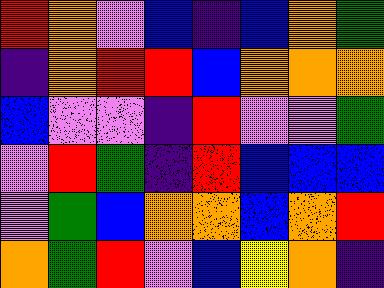[["red", "orange", "violet", "blue", "indigo", "blue", "orange", "green"], ["indigo", "orange", "red", "red", "blue", "orange", "orange", "orange"], ["blue", "violet", "violet", "indigo", "red", "violet", "violet", "green"], ["violet", "red", "green", "indigo", "red", "blue", "blue", "blue"], ["violet", "green", "blue", "orange", "orange", "blue", "orange", "red"], ["orange", "green", "red", "violet", "blue", "yellow", "orange", "indigo"]]